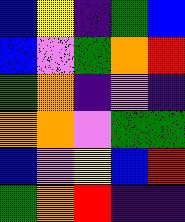[["blue", "yellow", "indigo", "green", "blue"], ["blue", "violet", "green", "orange", "red"], ["green", "orange", "indigo", "violet", "indigo"], ["orange", "orange", "violet", "green", "green"], ["blue", "violet", "yellow", "blue", "red"], ["green", "orange", "red", "indigo", "indigo"]]